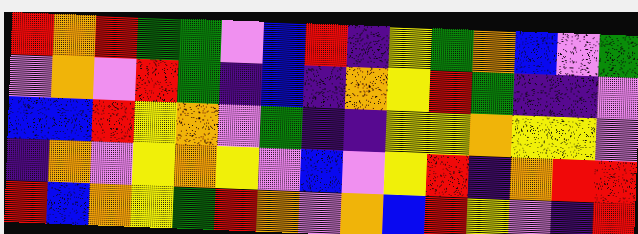[["red", "orange", "red", "green", "green", "violet", "blue", "red", "indigo", "yellow", "green", "orange", "blue", "violet", "green"], ["violet", "orange", "violet", "red", "green", "indigo", "blue", "indigo", "orange", "yellow", "red", "green", "indigo", "indigo", "violet"], ["blue", "blue", "red", "yellow", "orange", "violet", "green", "indigo", "indigo", "yellow", "yellow", "orange", "yellow", "yellow", "violet"], ["indigo", "orange", "violet", "yellow", "orange", "yellow", "violet", "blue", "violet", "yellow", "red", "indigo", "orange", "red", "red"], ["red", "blue", "orange", "yellow", "green", "red", "orange", "violet", "orange", "blue", "red", "yellow", "violet", "indigo", "red"]]